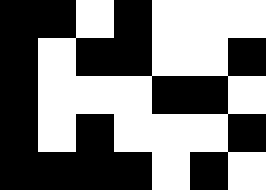[["black", "black", "white", "black", "white", "white", "white"], ["black", "white", "black", "black", "white", "white", "black"], ["black", "white", "white", "white", "black", "black", "white"], ["black", "white", "black", "white", "white", "white", "black"], ["black", "black", "black", "black", "white", "black", "white"]]